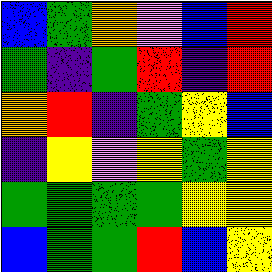[["blue", "green", "orange", "violet", "blue", "red"], ["green", "indigo", "green", "red", "indigo", "red"], ["orange", "red", "indigo", "green", "yellow", "blue"], ["indigo", "yellow", "violet", "yellow", "green", "yellow"], ["green", "green", "green", "green", "yellow", "yellow"], ["blue", "green", "green", "red", "blue", "yellow"]]